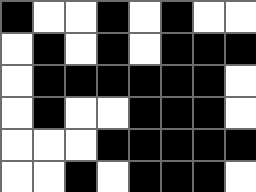[["black", "white", "white", "black", "white", "black", "white", "white"], ["white", "black", "white", "black", "white", "black", "black", "black"], ["white", "black", "black", "black", "black", "black", "black", "white"], ["white", "black", "white", "white", "black", "black", "black", "white"], ["white", "white", "white", "black", "black", "black", "black", "black"], ["white", "white", "black", "white", "black", "black", "black", "white"]]